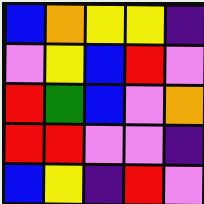[["blue", "orange", "yellow", "yellow", "indigo"], ["violet", "yellow", "blue", "red", "violet"], ["red", "green", "blue", "violet", "orange"], ["red", "red", "violet", "violet", "indigo"], ["blue", "yellow", "indigo", "red", "violet"]]